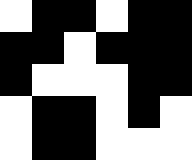[["white", "black", "black", "white", "black", "black"], ["black", "black", "white", "black", "black", "black"], ["black", "white", "white", "white", "black", "black"], ["white", "black", "black", "white", "black", "white"], ["white", "black", "black", "white", "white", "white"]]